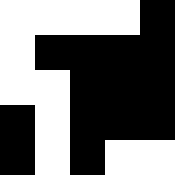[["white", "white", "white", "white", "black"], ["white", "black", "black", "black", "black"], ["white", "white", "black", "black", "black"], ["black", "white", "black", "black", "black"], ["black", "white", "black", "white", "white"]]